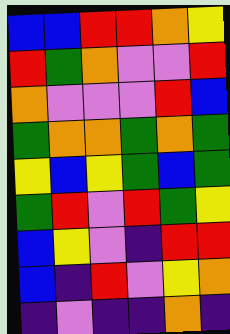[["blue", "blue", "red", "red", "orange", "yellow"], ["red", "green", "orange", "violet", "violet", "red"], ["orange", "violet", "violet", "violet", "red", "blue"], ["green", "orange", "orange", "green", "orange", "green"], ["yellow", "blue", "yellow", "green", "blue", "green"], ["green", "red", "violet", "red", "green", "yellow"], ["blue", "yellow", "violet", "indigo", "red", "red"], ["blue", "indigo", "red", "violet", "yellow", "orange"], ["indigo", "violet", "indigo", "indigo", "orange", "indigo"]]